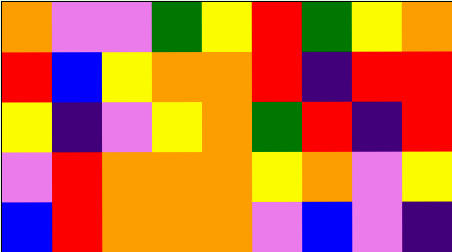[["orange", "violet", "violet", "green", "yellow", "red", "green", "yellow", "orange"], ["red", "blue", "yellow", "orange", "orange", "red", "indigo", "red", "red"], ["yellow", "indigo", "violet", "yellow", "orange", "green", "red", "indigo", "red"], ["violet", "red", "orange", "orange", "orange", "yellow", "orange", "violet", "yellow"], ["blue", "red", "orange", "orange", "orange", "violet", "blue", "violet", "indigo"]]